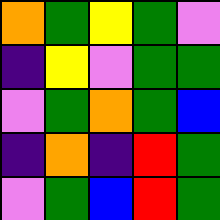[["orange", "green", "yellow", "green", "violet"], ["indigo", "yellow", "violet", "green", "green"], ["violet", "green", "orange", "green", "blue"], ["indigo", "orange", "indigo", "red", "green"], ["violet", "green", "blue", "red", "green"]]